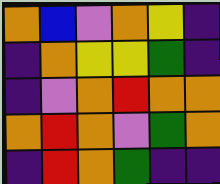[["orange", "blue", "violet", "orange", "yellow", "indigo"], ["indigo", "orange", "yellow", "yellow", "green", "indigo"], ["indigo", "violet", "orange", "red", "orange", "orange"], ["orange", "red", "orange", "violet", "green", "orange"], ["indigo", "red", "orange", "green", "indigo", "indigo"]]